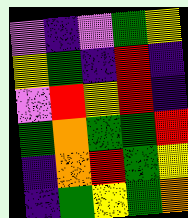[["violet", "indigo", "violet", "green", "yellow"], ["yellow", "green", "indigo", "red", "indigo"], ["violet", "red", "yellow", "red", "indigo"], ["green", "orange", "green", "green", "red"], ["indigo", "orange", "red", "green", "yellow"], ["indigo", "green", "yellow", "green", "orange"]]